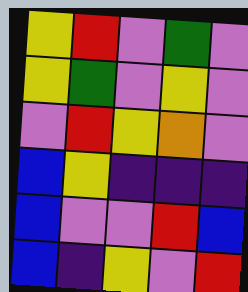[["yellow", "red", "violet", "green", "violet"], ["yellow", "green", "violet", "yellow", "violet"], ["violet", "red", "yellow", "orange", "violet"], ["blue", "yellow", "indigo", "indigo", "indigo"], ["blue", "violet", "violet", "red", "blue"], ["blue", "indigo", "yellow", "violet", "red"]]